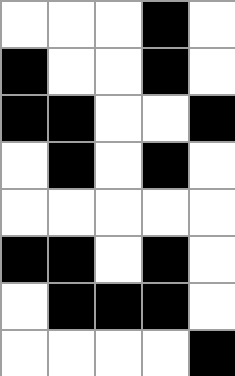[["white", "white", "white", "black", "white"], ["black", "white", "white", "black", "white"], ["black", "black", "white", "white", "black"], ["white", "black", "white", "black", "white"], ["white", "white", "white", "white", "white"], ["black", "black", "white", "black", "white"], ["white", "black", "black", "black", "white"], ["white", "white", "white", "white", "black"]]